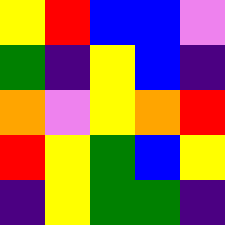[["yellow", "red", "blue", "blue", "violet"], ["green", "indigo", "yellow", "blue", "indigo"], ["orange", "violet", "yellow", "orange", "red"], ["red", "yellow", "green", "blue", "yellow"], ["indigo", "yellow", "green", "green", "indigo"]]